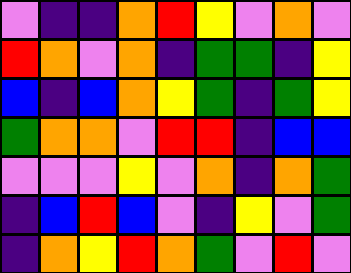[["violet", "indigo", "indigo", "orange", "red", "yellow", "violet", "orange", "violet"], ["red", "orange", "violet", "orange", "indigo", "green", "green", "indigo", "yellow"], ["blue", "indigo", "blue", "orange", "yellow", "green", "indigo", "green", "yellow"], ["green", "orange", "orange", "violet", "red", "red", "indigo", "blue", "blue"], ["violet", "violet", "violet", "yellow", "violet", "orange", "indigo", "orange", "green"], ["indigo", "blue", "red", "blue", "violet", "indigo", "yellow", "violet", "green"], ["indigo", "orange", "yellow", "red", "orange", "green", "violet", "red", "violet"]]